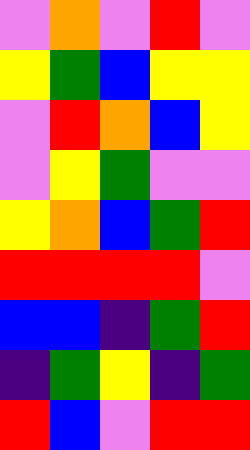[["violet", "orange", "violet", "red", "violet"], ["yellow", "green", "blue", "yellow", "yellow"], ["violet", "red", "orange", "blue", "yellow"], ["violet", "yellow", "green", "violet", "violet"], ["yellow", "orange", "blue", "green", "red"], ["red", "red", "red", "red", "violet"], ["blue", "blue", "indigo", "green", "red"], ["indigo", "green", "yellow", "indigo", "green"], ["red", "blue", "violet", "red", "red"]]